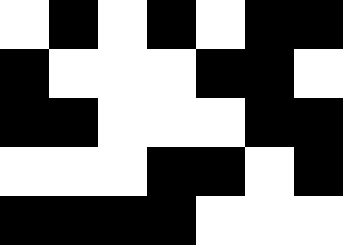[["white", "black", "white", "black", "white", "black", "black"], ["black", "white", "white", "white", "black", "black", "white"], ["black", "black", "white", "white", "white", "black", "black"], ["white", "white", "white", "black", "black", "white", "black"], ["black", "black", "black", "black", "white", "white", "white"]]